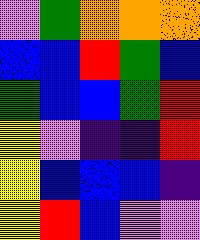[["violet", "green", "orange", "orange", "orange"], ["blue", "blue", "red", "green", "blue"], ["green", "blue", "blue", "green", "red"], ["yellow", "violet", "indigo", "indigo", "red"], ["yellow", "blue", "blue", "blue", "indigo"], ["yellow", "red", "blue", "violet", "violet"]]